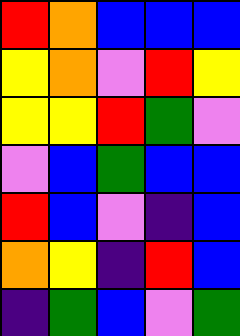[["red", "orange", "blue", "blue", "blue"], ["yellow", "orange", "violet", "red", "yellow"], ["yellow", "yellow", "red", "green", "violet"], ["violet", "blue", "green", "blue", "blue"], ["red", "blue", "violet", "indigo", "blue"], ["orange", "yellow", "indigo", "red", "blue"], ["indigo", "green", "blue", "violet", "green"]]